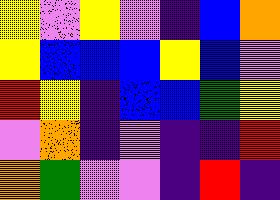[["yellow", "violet", "yellow", "violet", "indigo", "blue", "orange"], ["yellow", "blue", "blue", "blue", "yellow", "blue", "violet"], ["red", "yellow", "indigo", "blue", "blue", "green", "yellow"], ["violet", "orange", "indigo", "violet", "indigo", "indigo", "red"], ["orange", "green", "violet", "violet", "indigo", "red", "indigo"]]